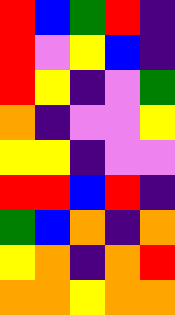[["red", "blue", "green", "red", "indigo"], ["red", "violet", "yellow", "blue", "indigo"], ["red", "yellow", "indigo", "violet", "green"], ["orange", "indigo", "violet", "violet", "yellow"], ["yellow", "yellow", "indigo", "violet", "violet"], ["red", "red", "blue", "red", "indigo"], ["green", "blue", "orange", "indigo", "orange"], ["yellow", "orange", "indigo", "orange", "red"], ["orange", "orange", "yellow", "orange", "orange"]]